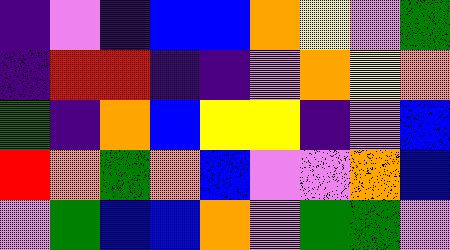[["indigo", "violet", "indigo", "blue", "blue", "orange", "yellow", "violet", "green"], ["indigo", "red", "red", "indigo", "indigo", "violet", "orange", "yellow", "orange"], ["green", "indigo", "orange", "blue", "yellow", "yellow", "indigo", "violet", "blue"], ["red", "orange", "green", "orange", "blue", "violet", "violet", "orange", "blue"], ["violet", "green", "blue", "blue", "orange", "violet", "green", "green", "violet"]]